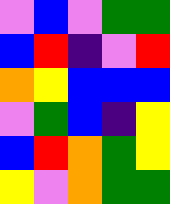[["violet", "blue", "violet", "green", "green"], ["blue", "red", "indigo", "violet", "red"], ["orange", "yellow", "blue", "blue", "blue"], ["violet", "green", "blue", "indigo", "yellow"], ["blue", "red", "orange", "green", "yellow"], ["yellow", "violet", "orange", "green", "green"]]